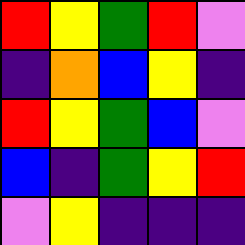[["red", "yellow", "green", "red", "violet"], ["indigo", "orange", "blue", "yellow", "indigo"], ["red", "yellow", "green", "blue", "violet"], ["blue", "indigo", "green", "yellow", "red"], ["violet", "yellow", "indigo", "indigo", "indigo"]]